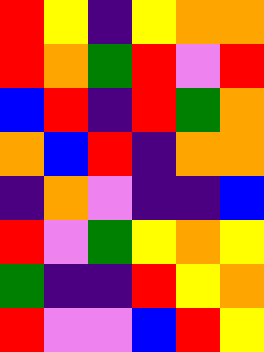[["red", "yellow", "indigo", "yellow", "orange", "orange"], ["red", "orange", "green", "red", "violet", "red"], ["blue", "red", "indigo", "red", "green", "orange"], ["orange", "blue", "red", "indigo", "orange", "orange"], ["indigo", "orange", "violet", "indigo", "indigo", "blue"], ["red", "violet", "green", "yellow", "orange", "yellow"], ["green", "indigo", "indigo", "red", "yellow", "orange"], ["red", "violet", "violet", "blue", "red", "yellow"]]